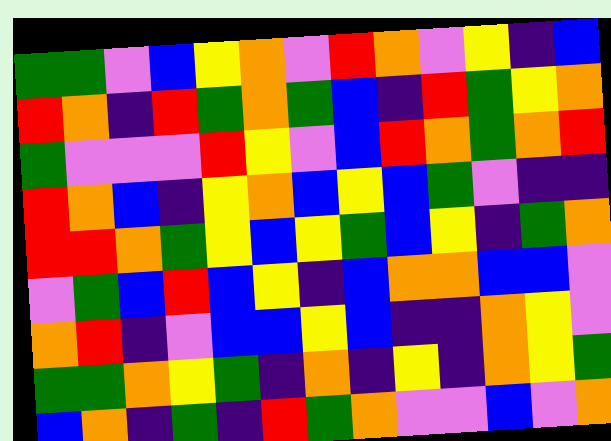[["green", "green", "violet", "blue", "yellow", "orange", "violet", "red", "orange", "violet", "yellow", "indigo", "blue"], ["red", "orange", "indigo", "red", "green", "orange", "green", "blue", "indigo", "red", "green", "yellow", "orange"], ["green", "violet", "violet", "violet", "red", "yellow", "violet", "blue", "red", "orange", "green", "orange", "red"], ["red", "orange", "blue", "indigo", "yellow", "orange", "blue", "yellow", "blue", "green", "violet", "indigo", "indigo"], ["red", "red", "orange", "green", "yellow", "blue", "yellow", "green", "blue", "yellow", "indigo", "green", "orange"], ["violet", "green", "blue", "red", "blue", "yellow", "indigo", "blue", "orange", "orange", "blue", "blue", "violet"], ["orange", "red", "indigo", "violet", "blue", "blue", "yellow", "blue", "indigo", "indigo", "orange", "yellow", "violet"], ["green", "green", "orange", "yellow", "green", "indigo", "orange", "indigo", "yellow", "indigo", "orange", "yellow", "green"], ["blue", "orange", "indigo", "green", "indigo", "red", "green", "orange", "violet", "violet", "blue", "violet", "orange"]]